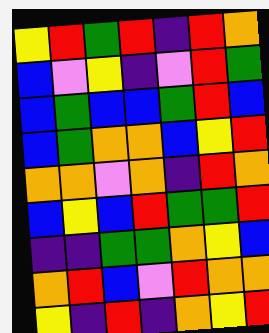[["yellow", "red", "green", "red", "indigo", "red", "orange"], ["blue", "violet", "yellow", "indigo", "violet", "red", "green"], ["blue", "green", "blue", "blue", "green", "red", "blue"], ["blue", "green", "orange", "orange", "blue", "yellow", "red"], ["orange", "orange", "violet", "orange", "indigo", "red", "orange"], ["blue", "yellow", "blue", "red", "green", "green", "red"], ["indigo", "indigo", "green", "green", "orange", "yellow", "blue"], ["orange", "red", "blue", "violet", "red", "orange", "orange"], ["yellow", "indigo", "red", "indigo", "orange", "yellow", "red"]]